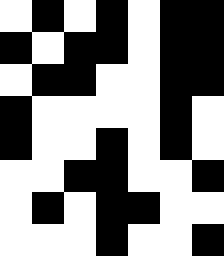[["white", "black", "white", "black", "white", "black", "black"], ["black", "white", "black", "black", "white", "black", "black"], ["white", "black", "black", "white", "white", "black", "black"], ["black", "white", "white", "white", "white", "black", "white"], ["black", "white", "white", "black", "white", "black", "white"], ["white", "white", "black", "black", "white", "white", "black"], ["white", "black", "white", "black", "black", "white", "white"], ["white", "white", "white", "black", "white", "white", "black"]]